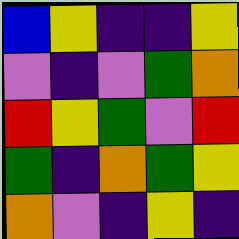[["blue", "yellow", "indigo", "indigo", "yellow"], ["violet", "indigo", "violet", "green", "orange"], ["red", "yellow", "green", "violet", "red"], ["green", "indigo", "orange", "green", "yellow"], ["orange", "violet", "indigo", "yellow", "indigo"]]